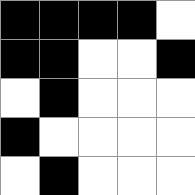[["black", "black", "black", "black", "white"], ["black", "black", "white", "white", "black"], ["white", "black", "white", "white", "white"], ["black", "white", "white", "white", "white"], ["white", "black", "white", "white", "white"]]